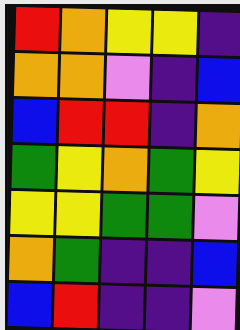[["red", "orange", "yellow", "yellow", "indigo"], ["orange", "orange", "violet", "indigo", "blue"], ["blue", "red", "red", "indigo", "orange"], ["green", "yellow", "orange", "green", "yellow"], ["yellow", "yellow", "green", "green", "violet"], ["orange", "green", "indigo", "indigo", "blue"], ["blue", "red", "indigo", "indigo", "violet"]]